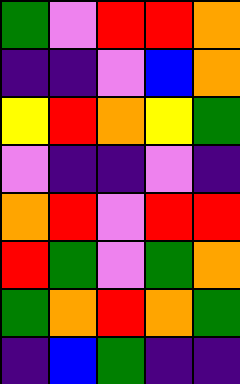[["green", "violet", "red", "red", "orange"], ["indigo", "indigo", "violet", "blue", "orange"], ["yellow", "red", "orange", "yellow", "green"], ["violet", "indigo", "indigo", "violet", "indigo"], ["orange", "red", "violet", "red", "red"], ["red", "green", "violet", "green", "orange"], ["green", "orange", "red", "orange", "green"], ["indigo", "blue", "green", "indigo", "indigo"]]